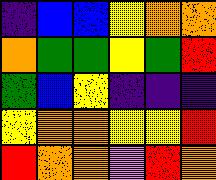[["indigo", "blue", "blue", "yellow", "orange", "orange"], ["orange", "green", "green", "yellow", "green", "red"], ["green", "blue", "yellow", "indigo", "indigo", "indigo"], ["yellow", "orange", "orange", "yellow", "yellow", "red"], ["red", "orange", "orange", "violet", "red", "orange"]]